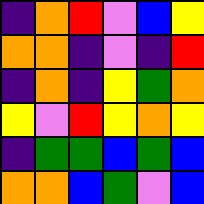[["indigo", "orange", "red", "violet", "blue", "yellow"], ["orange", "orange", "indigo", "violet", "indigo", "red"], ["indigo", "orange", "indigo", "yellow", "green", "orange"], ["yellow", "violet", "red", "yellow", "orange", "yellow"], ["indigo", "green", "green", "blue", "green", "blue"], ["orange", "orange", "blue", "green", "violet", "blue"]]